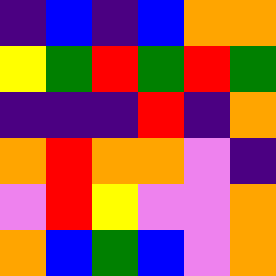[["indigo", "blue", "indigo", "blue", "orange", "orange"], ["yellow", "green", "red", "green", "red", "green"], ["indigo", "indigo", "indigo", "red", "indigo", "orange"], ["orange", "red", "orange", "orange", "violet", "indigo"], ["violet", "red", "yellow", "violet", "violet", "orange"], ["orange", "blue", "green", "blue", "violet", "orange"]]